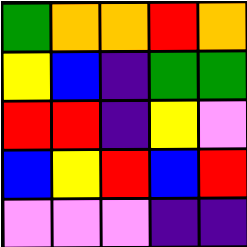[["green", "orange", "orange", "red", "orange"], ["yellow", "blue", "indigo", "green", "green"], ["red", "red", "indigo", "yellow", "violet"], ["blue", "yellow", "red", "blue", "red"], ["violet", "violet", "violet", "indigo", "indigo"]]